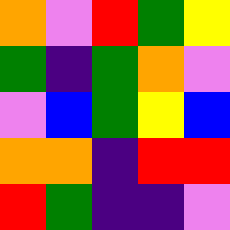[["orange", "violet", "red", "green", "yellow"], ["green", "indigo", "green", "orange", "violet"], ["violet", "blue", "green", "yellow", "blue"], ["orange", "orange", "indigo", "red", "red"], ["red", "green", "indigo", "indigo", "violet"]]